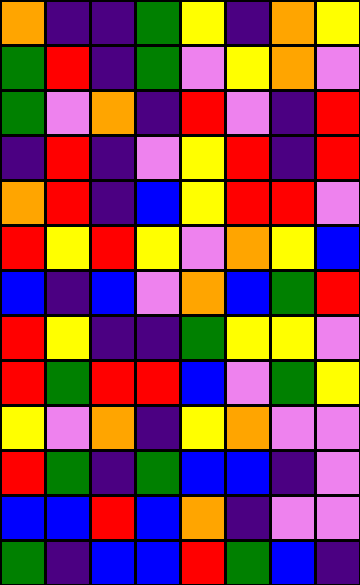[["orange", "indigo", "indigo", "green", "yellow", "indigo", "orange", "yellow"], ["green", "red", "indigo", "green", "violet", "yellow", "orange", "violet"], ["green", "violet", "orange", "indigo", "red", "violet", "indigo", "red"], ["indigo", "red", "indigo", "violet", "yellow", "red", "indigo", "red"], ["orange", "red", "indigo", "blue", "yellow", "red", "red", "violet"], ["red", "yellow", "red", "yellow", "violet", "orange", "yellow", "blue"], ["blue", "indigo", "blue", "violet", "orange", "blue", "green", "red"], ["red", "yellow", "indigo", "indigo", "green", "yellow", "yellow", "violet"], ["red", "green", "red", "red", "blue", "violet", "green", "yellow"], ["yellow", "violet", "orange", "indigo", "yellow", "orange", "violet", "violet"], ["red", "green", "indigo", "green", "blue", "blue", "indigo", "violet"], ["blue", "blue", "red", "blue", "orange", "indigo", "violet", "violet"], ["green", "indigo", "blue", "blue", "red", "green", "blue", "indigo"]]